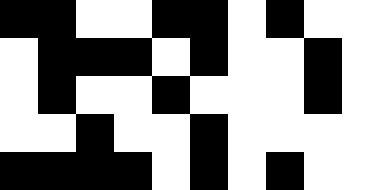[["black", "black", "white", "white", "black", "black", "white", "black", "white", "white"], ["white", "black", "black", "black", "white", "black", "white", "white", "black", "white"], ["white", "black", "white", "white", "black", "white", "white", "white", "black", "white"], ["white", "white", "black", "white", "white", "black", "white", "white", "white", "white"], ["black", "black", "black", "black", "white", "black", "white", "black", "white", "white"]]